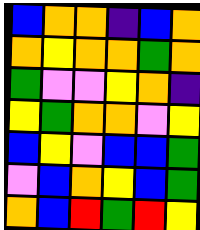[["blue", "orange", "orange", "indigo", "blue", "orange"], ["orange", "yellow", "orange", "orange", "green", "orange"], ["green", "violet", "violet", "yellow", "orange", "indigo"], ["yellow", "green", "orange", "orange", "violet", "yellow"], ["blue", "yellow", "violet", "blue", "blue", "green"], ["violet", "blue", "orange", "yellow", "blue", "green"], ["orange", "blue", "red", "green", "red", "yellow"]]